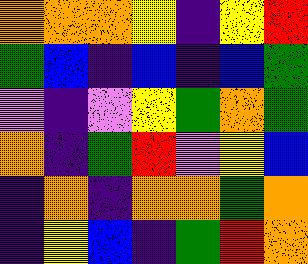[["orange", "orange", "orange", "yellow", "indigo", "yellow", "red"], ["green", "blue", "indigo", "blue", "indigo", "blue", "green"], ["violet", "indigo", "violet", "yellow", "green", "orange", "green"], ["orange", "indigo", "green", "red", "violet", "yellow", "blue"], ["indigo", "orange", "indigo", "orange", "orange", "green", "orange"], ["indigo", "yellow", "blue", "indigo", "green", "red", "orange"]]